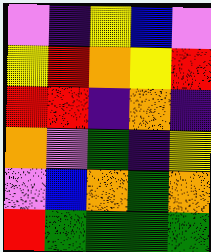[["violet", "indigo", "yellow", "blue", "violet"], ["yellow", "red", "orange", "yellow", "red"], ["red", "red", "indigo", "orange", "indigo"], ["orange", "violet", "green", "indigo", "yellow"], ["violet", "blue", "orange", "green", "orange"], ["red", "green", "green", "green", "green"]]